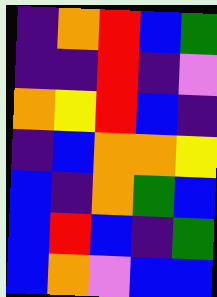[["indigo", "orange", "red", "blue", "green"], ["indigo", "indigo", "red", "indigo", "violet"], ["orange", "yellow", "red", "blue", "indigo"], ["indigo", "blue", "orange", "orange", "yellow"], ["blue", "indigo", "orange", "green", "blue"], ["blue", "red", "blue", "indigo", "green"], ["blue", "orange", "violet", "blue", "blue"]]